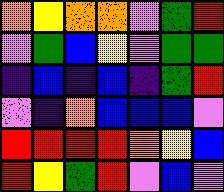[["orange", "yellow", "orange", "orange", "violet", "green", "red"], ["violet", "green", "blue", "yellow", "violet", "green", "green"], ["indigo", "blue", "indigo", "blue", "indigo", "green", "red"], ["violet", "indigo", "orange", "blue", "blue", "blue", "violet"], ["red", "red", "red", "red", "orange", "yellow", "blue"], ["red", "yellow", "green", "red", "violet", "blue", "violet"]]